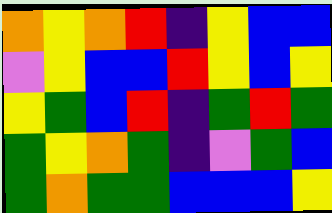[["orange", "yellow", "orange", "red", "indigo", "yellow", "blue", "blue"], ["violet", "yellow", "blue", "blue", "red", "yellow", "blue", "yellow"], ["yellow", "green", "blue", "red", "indigo", "green", "red", "green"], ["green", "yellow", "orange", "green", "indigo", "violet", "green", "blue"], ["green", "orange", "green", "green", "blue", "blue", "blue", "yellow"]]